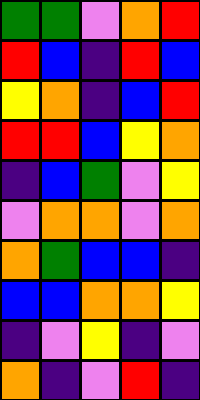[["green", "green", "violet", "orange", "red"], ["red", "blue", "indigo", "red", "blue"], ["yellow", "orange", "indigo", "blue", "red"], ["red", "red", "blue", "yellow", "orange"], ["indigo", "blue", "green", "violet", "yellow"], ["violet", "orange", "orange", "violet", "orange"], ["orange", "green", "blue", "blue", "indigo"], ["blue", "blue", "orange", "orange", "yellow"], ["indigo", "violet", "yellow", "indigo", "violet"], ["orange", "indigo", "violet", "red", "indigo"]]